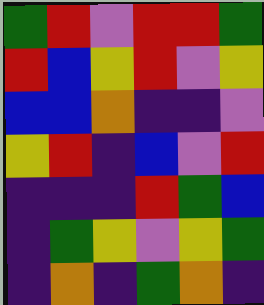[["green", "red", "violet", "red", "red", "green"], ["red", "blue", "yellow", "red", "violet", "yellow"], ["blue", "blue", "orange", "indigo", "indigo", "violet"], ["yellow", "red", "indigo", "blue", "violet", "red"], ["indigo", "indigo", "indigo", "red", "green", "blue"], ["indigo", "green", "yellow", "violet", "yellow", "green"], ["indigo", "orange", "indigo", "green", "orange", "indigo"]]